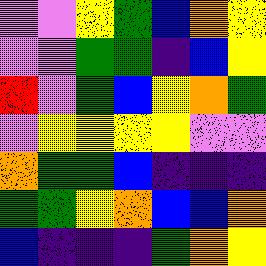[["violet", "violet", "yellow", "green", "blue", "orange", "yellow"], ["violet", "violet", "green", "green", "indigo", "blue", "yellow"], ["red", "violet", "green", "blue", "yellow", "orange", "green"], ["violet", "yellow", "yellow", "yellow", "yellow", "violet", "violet"], ["orange", "green", "green", "blue", "indigo", "indigo", "indigo"], ["green", "green", "yellow", "orange", "blue", "blue", "orange"], ["blue", "indigo", "indigo", "indigo", "green", "orange", "yellow"]]